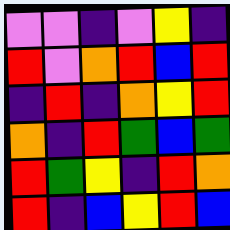[["violet", "violet", "indigo", "violet", "yellow", "indigo"], ["red", "violet", "orange", "red", "blue", "red"], ["indigo", "red", "indigo", "orange", "yellow", "red"], ["orange", "indigo", "red", "green", "blue", "green"], ["red", "green", "yellow", "indigo", "red", "orange"], ["red", "indigo", "blue", "yellow", "red", "blue"]]